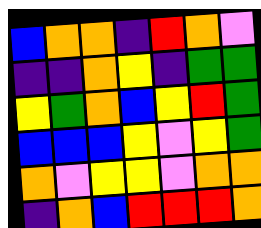[["blue", "orange", "orange", "indigo", "red", "orange", "violet"], ["indigo", "indigo", "orange", "yellow", "indigo", "green", "green"], ["yellow", "green", "orange", "blue", "yellow", "red", "green"], ["blue", "blue", "blue", "yellow", "violet", "yellow", "green"], ["orange", "violet", "yellow", "yellow", "violet", "orange", "orange"], ["indigo", "orange", "blue", "red", "red", "red", "orange"]]